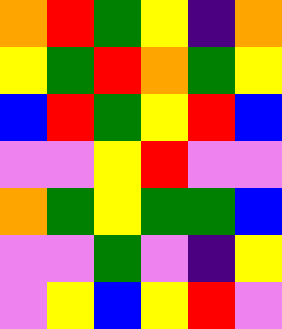[["orange", "red", "green", "yellow", "indigo", "orange"], ["yellow", "green", "red", "orange", "green", "yellow"], ["blue", "red", "green", "yellow", "red", "blue"], ["violet", "violet", "yellow", "red", "violet", "violet"], ["orange", "green", "yellow", "green", "green", "blue"], ["violet", "violet", "green", "violet", "indigo", "yellow"], ["violet", "yellow", "blue", "yellow", "red", "violet"]]